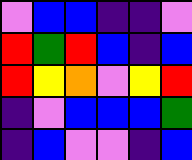[["violet", "blue", "blue", "indigo", "indigo", "violet"], ["red", "green", "red", "blue", "indigo", "blue"], ["red", "yellow", "orange", "violet", "yellow", "red"], ["indigo", "violet", "blue", "blue", "blue", "green"], ["indigo", "blue", "violet", "violet", "indigo", "blue"]]